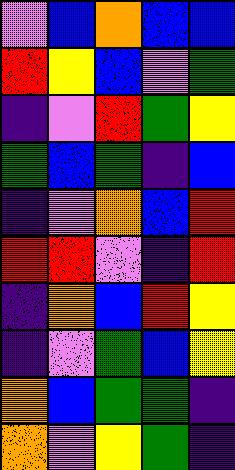[["violet", "blue", "orange", "blue", "blue"], ["red", "yellow", "blue", "violet", "green"], ["indigo", "violet", "red", "green", "yellow"], ["green", "blue", "green", "indigo", "blue"], ["indigo", "violet", "orange", "blue", "red"], ["red", "red", "violet", "indigo", "red"], ["indigo", "orange", "blue", "red", "yellow"], ["indigo", "violet", "green", "blue", "yellow"], ["orange", "blue", "green", "green", "indigo"], ["orange", "violet", "yellow", "green", "indigo"]]